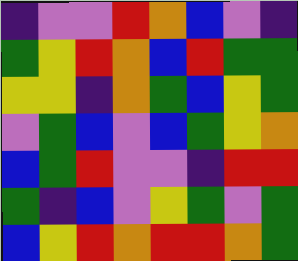[["indigo", "violet", "violet", "red", "orange", "blue", "violet", "indigo"], ["green", "yellow", "red", "orange", "blue", "red", "green", "green"], ["yellow", "yellow", "indigo", "orange", "green", "blue", "yellow", "green"], ["violet", "green", "blue", "violet", "blue", "green", "yellow", "orange"], ["blue", "green", "red", "violet", "violet", "indigo", "red", "red"], ["green", "indigo", "blue", "violet", "yellow", "green", "violet", "green"], ["blue", "yellow", "red", "orange", "red", "red", "orange", "green"]]